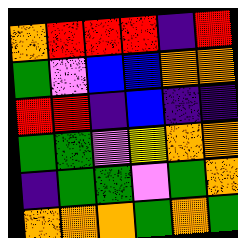[["orange", "red", "red", "red", "indigo", "red"], ["green", "violet", "blue", "blue", "orange", "orange"], ["red", "red", "indigo", "blue", "indigo", "indigo"], ["green", "green", "violet", "yellow", "orange", "orange"], ["indigo", "green", "green", "violet", "green", "orange"], ["orange", "orange", "orange", "green", "orange", "green"]]